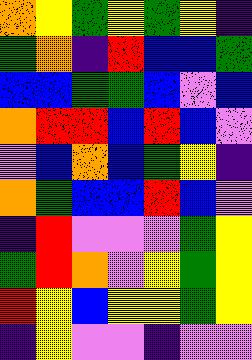[["orange", "yellow", "green", "yellow", "green", "yellow", "indigo"], ["green", "orange", "indigo", "red", "blue", "blue", "green"], ["blue", "blue", "green", "green", "blue", "violet", "blue"], ["orange", "red", "red", "blue", "red", "blue", "violet"], ["violet", "blue", "orange", "blue", "green", "yellow", "indigo"], ["orange", "green", "blue", "blue", "red", "blue", "violet"], ["indigo", "red", "violet", "violet", "violet", "green", "yellow"], ["green", "red", "orange", "violet", "yellow", "green", "yellow"], ["red", "yellow", "blue", "yellow", "yellow", "green", "yellow"], ["indigo", "yellow", "violet", "violet", "indigo", "violet", "violet"]]